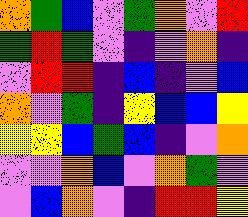[["orange", "green", "blue", "violet", "green", "orange", "violet", "red"], ["green", "red", "green", "violet", "indigo", "violet", "orange", "indigo"], ["violet", "red", "red", "indigo", "blue", "indigo", "violet", "blue"], ["orange", "violet", "green", "indigo", "yellow", "blue", "blue", "yellow"], ["yellow", "yellow", "blue", "green", "blue", "indigo", "violet", "orange"], ["violet", "violet", "orange", "blue", "violet", "orange", "green", "violet"], ["violet", "blue", "orange", "violet", "indigo", "red", "red", "yellow"]]